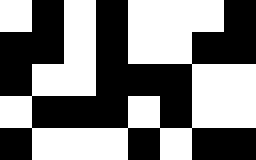[["white", "black", "white", "black", "white", "white", "white", "black"], ["black", "black", "white", "black", "white", "white", "black", "black"], ["black", "white", "white", "black", "black", "black", "white", "white"], ["white", "black", "black", "black", "white", "black", "white", "white"], ["black", "white", "white", "white", "black", "white", "black", "black"]]